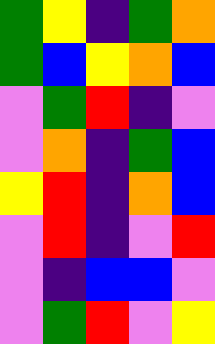[["green", "yellow", "indigo", "green", "orange"], ["green", "blue", "yellow", "orange", "blue"], ["violet", "green", "red", "indigo", "violet"], ["violet", "orange", "indigo", "green", "blue"], ["yellow", "red", "indigo", "orange", "blue"], ["violet", "red", "indigo", "violet", "red"], ["violet", "indigo", "blue", "blue", "violet"], ["violet", "green", "red", "violet", "yellow"]]